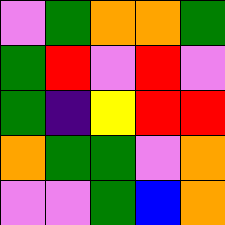[["violet", "green", "orange", "orange", "green"], ["green", "red", "violet", "red", "violet"], ["green", "indigo", "yellow", "red", "red"], ["orange", "green", "green", "violet", "orange"], ["violet", "violet", "green", "blue", "orange"]]